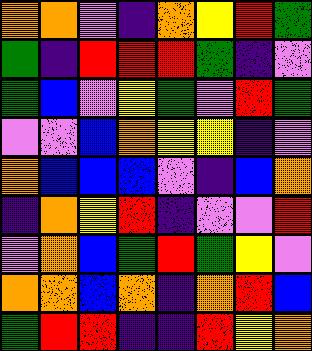[["orange", "orange", "violet", "indigo", "orange", "yellow", "red", "green"], ["green", "indigo", "red", "red", "red", "green", "indigo", "violet"], ["green", "blue", "violet", "yellow", "green", "violet", "red", "green"], ["violet", "violet", "blue", "orange", "yellow", "yellow", "indigo", "violet"], ["orange", "blue", "blue", "blue", "violet", "indigo", "blue", "orange"], ["indigo", "orange", "yellow", "red", "indigo", "violet", "violet", "red"], ["violet", "orange", "blue", "green", "red", "green", "yellow", "violet"], ["orange", "orange", "blue", "orange", "indigo", "orange", "red", "blue"], ["green", "red", "red", "indigo", "indigo", "red", "yellow", "orange"]]